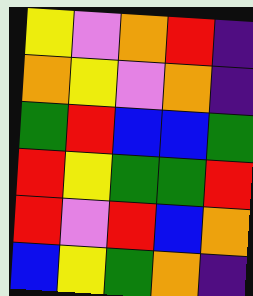[["yellow", "violet", "orange", "red", "indigo"], ["orange", "yellow", "violet", "orange", "indigo"], ["green", "red", "blue", "blue", "green"], ["red", "yellow", "green", "green", "red"], ["red", "violet", "red", "blue", "orange"], ["blue", "yellow", "green", "orange", "indigo"]]